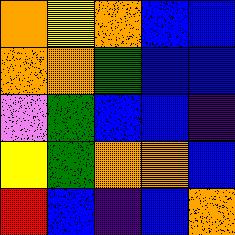[["orange", "yellow", "orange", "blue", "blue"], ["orange", "orange", "green", "blue", "blue"], ["violet", "green", "blue", "blue", "indigo"], ["yellow", "green", "orange", "orange", "blue"], ["red", "blue", "indigo", "blue", "orange"]]